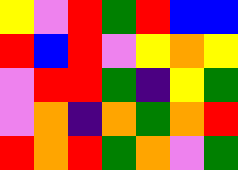[["yellow", "violet", "red", "green", "red", "blue", "blue"], ["red", "blue", "red", "violet", "yellow", "orange", "yellow"], ["violet", "red", "red", "green", "indigo", "yellow", "green"], ["violet", "orange", "indigo", "orange", "green", "orange", "red"], ["red", "orange", "red", "green", "orange", "violet", "green"]]